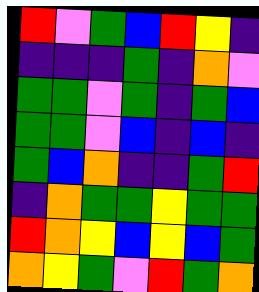[["red", "violet", "green", "blue", "red", "yellow", "indigo"], ["indigo", "indigo", "indigo", "green", "indigo", "orange", "violet"], ["green", "green", "violet", "green", "indigo", "green", "blue"], ["green", "green", "violet", "blue", "indigo", "blue", "indigo"], ["green", "blue", "orange", "indigo", "indigo", "green", "red"], ["indigo", "orange", "green", "green", "yellow", "green", "green"], ["red", "orange", "yellow", "blue", "yellow", "blue", "green"], ["orange", "yellow", "green", "violet", "red", "green", "orange"]]